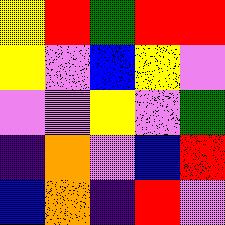[["yellow", "red", "green", "red", "red"], ["yellow", "violet", "blue", "yellow", "violet"], ["violet", "violet", "yellow", "violet", "green"], ["indigo", "orange", "violet", "blue", "red"], ["blue", "orange", "indigo", "red", "violet"]]